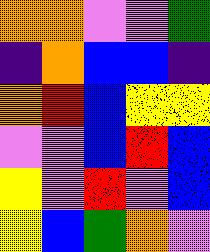[["orange", "orange", "violet", "violet", "green"], ["indigo", "orange", "blue", "blue", "indigo"], ["orange", "red", "blue", "yellow", "yellow"], ["violet", "violet", "blue", "red", "blue"], ["yellow", "violet", "red", "violet", "blue"], ["yellow", "blue", "green", "orange", "violet"]]